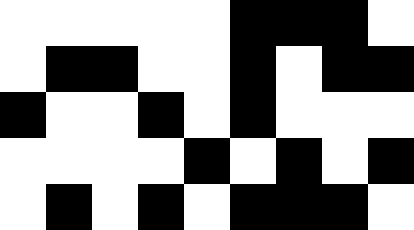[["white", "white", "white", "white", "white", "black", "black", "black", "white"], ["white", "black", "black", "white", "white", "black", "white", "black", "black"], ["black", "white", "white", "black", "white", "black", "white", "white", "white"], ["white", "white", "white", "white", "black", "white", "black", "white", "black"], ["white", "black", "white", "black", "white", "black", "black", "black", "white"]]